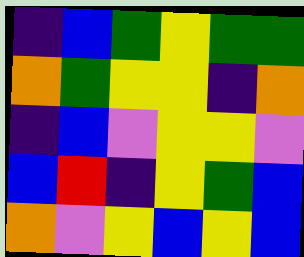[["indigo", "blue", "green", "yellow", "green", "green"], ["orange", "green", "yellow", "yellow", "indigo", "orange"], ["indigo", "blue", "violet", "yellow", "yellow", "violet"], ["blue", "red", "indigo", "yellow", "green", "blue"], ["orange", "violet", "yellow", "blue", "yellow", "blue"]]